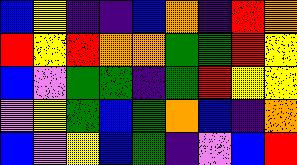[["blue", "yellow", "indigo", "indigo", "blue", "orange", "indigo", "red", "orange"], ["red", "yellow", "red", "orange", "orange", "green", "green", "red", "yellow"], ["blue", "violet", "green", "green", "indigo", "green", "red", "yellow", "yellow"], ["violet", "yellow", "green", "blue", "green", "orange", "blue", "indigo", "orange"], ["blue", "violet", "yellow", "blue", "green", "indigo", "violet", "blue", "red"]]